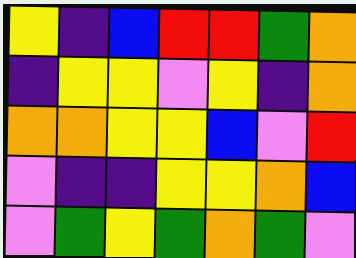[["yellow", "indigo", "blue", "red", "red", "green", "orange"], ["indigo", "yellow", "yellow", "violet", "yellow", "indigo", "orange"], ["orange", "orange", "yellow", "yellow", "blue", "violet", "red"], ["violet", "indigo", "indigo", "yellow", "yellow", "orange", "blue"], ["violet", "green", "yellow", "green", "orange", "green", "violet"]]